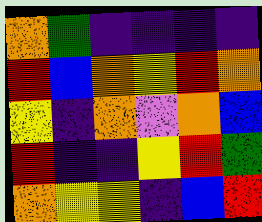[["orange", "green", "indigo", "indigo", "indigo", "indigo"], ["red", "blue", "orange", "yellow", "red", "orange"], ["yellow", "indigo", "orange", "violet", "orange", "blue"], ["red", "indigo", "indigo", "yellow", "red", "green"], ["orange", "yellow", "yellow", "indigo", "blue", "red"]]